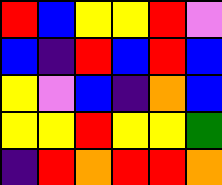[["red", "blue", "yellow", "yellow", "red", "violet"], ["blue", "indigo", "red", "blue", "red", "blue"], ["yellow", "violet", "blue", "indigo", "orange", "blue"], ["yellow", "yellow", "red", "yellow", "yellow", "green"], ["indigo", "red", "orange", "red", "red", "orange"]]